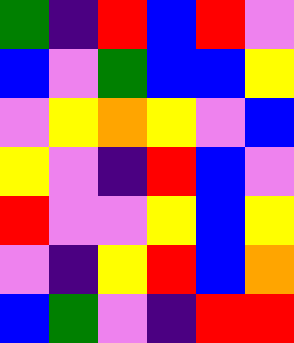[["green", "indigo", "red", "blue", "red", "violet"], ["blue", "violet", "green", "blue", "blue", "yellow"], ["violet", "yellow", "orange", "yellow", "violet", "blue"], ["yellow", "violet", "indigo", "red", "blue", "violet"], ["red", "violet", "violet", "yellow", "blue", "yellow"], ["violet", "indigo", "yellow", "red", "blue", "orange"], ["blue", "green", "violet", "indigo", "red", "red"]]